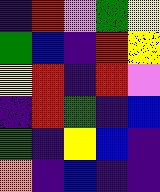[["indigo", "red", "violet", "green", "yellow"], ["green", "blue", "indigo", "red", "yellow"], ["yellow", "red", "indigo", "red", "violet"], ["indigo", "red", "green", "indigo", "blue"], ["green", "indigo", "yellow", "blue", "indigo"], ["orange", "indigo", "blue", "indigo", "indigo"]]